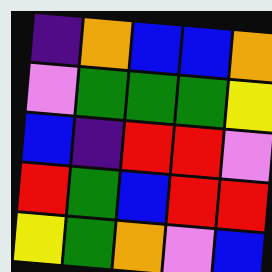[["indigo", "orange", "blue", "blue", "orange"], ["violet", "green", "green", "green", "yellow"], ["blue", "indigo", "red", "red", "violet"], ["red", "green", "blue", "red", "red"], ["yellow", "green", "orange", "violet", "blue"]]